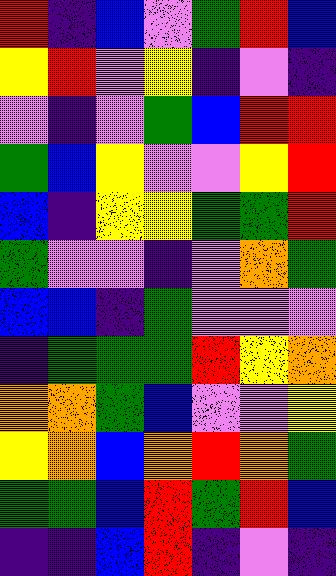[["red", "indigo", "blue", "violet", "green", "red", "blue"], ["yellow", "red", "violet", "yellow", "indigo", "violet", "indigo"], ["violet", "indigo", "violet", "green", "blue", "red", "red"], ["green", "blue", "yellow", "violet", "violet", "yellow", "red"], ["blue", "indigo", "yellow", "yellow", "green", "green", "red"], ["green", "violet", "violet", "indigo", "violet", "orange", "green"], ["blue", "blue", "indigo", "green", "violet", "violet", "violet"], ["indigo", "green", "green", "green", "red", "yellow", "orange"], ["orange", "orange", "green", "blue", "violet", "violet", "yellow"], ["yellow", "orange", "blue", "orange", "red", "orange", "green"], ["green", "green", "blue", "red", "green", "red", "blue"], ["indigo", "indigo", "blue", "red", "indigo", "violet", "indigo"]]